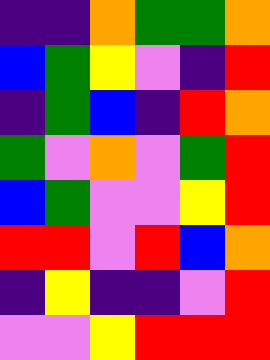[["indigo", "indigo", "orange", "green", "green", "orange"], ["blue", "green", "yellow", "violet", "indigo", "red"], ["indigo", "green", "blue", "indigo", "red", "orange"], ["green", "violet", "orange", "violet", "green", "red"], ["blue", "green", "violet", "violet", "yellow", "red"], ["red", "red", "violet", "red", "blue", "orange"], ["indigo", "yellow", "indigo", "indigo", "violet", "red"], ["violet", "violet", "yellow", "red", "red", "red"]]